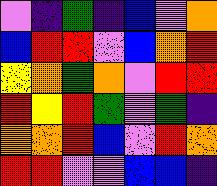[["violet", "indigo", "green", "indigo", "blue", "violet", "orange"], ["blue", "red", "red", "violet", "blue", "orange", "red"], ["yellow", "orange", "green", "orange", "violet", "red", "red"], ["red", "yellow", "red", "green", "violet", "green", "indigo"], ["orange", "orange", "red", "blue", "violet", "red", "orange"], ["red", "red", "violet", "violet", "blue", "blue", "indigo"]]